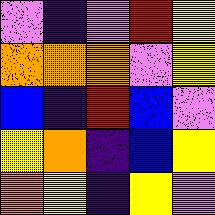[["violet", "indigo", "violet", "red", "yellow"], ["orange", "orange", "orange", "violet", "yellow"], ["blue", "indigo", "red", "blue", "violet"], ["yellow", "orange", "indigo", "blue", "yellow"], ["orange", "yellow", "indigo", "yellow", "violet"]]